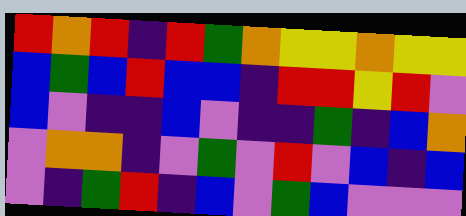[["red", "orange", "red", "indigo", "red", "green", "orange", "yellow", "yellow", "orange", "yellow", "yellow"], ["blue", "green", "blue", "red", "blue", "blue", "indigo", "red", "red", "yellow", "red", "violet"], ["blue", "violet", "indigo", "indigo", "blue", "violet", "indigo", "indigo", "green", "indigo", "blue", "orange"], ["violet", "orange", "orange", "indigo", "violet", "green", "violet", "red", "violet", "blue", "indigo", "blue"], ["violet", "indigo", "green", "red", "indigo", "blue", "violet", "green", "blue", "violet", "violet", "violet"]]